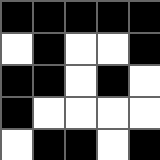[["black", "black", "black", "black", "black"], ["white", "black", "white", "white", "black"], ["black", "black", "white", "black", "white"], ["black", "white", "white", "white", "white"], ["white", "black", "black", "white", "black"]]